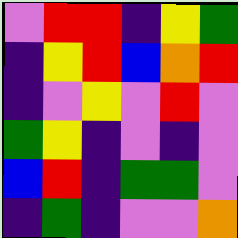[["violet", "red", "red", "indigo", "yellow", "green"], ["indigo", "yellow", "red", "blue", "orange", "red"], ["indigo", "violet", "yellow", "violet", "red", "violet"], ["green", "yellow", "indigo", "violet", "indigo", "violet"], ["blue", "red", "indigo", "green", "green", "violet"], ["indigo", "green", "indigo", "violet", "violet", "orange"]]